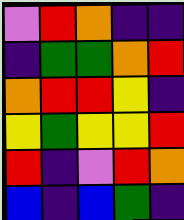[["violet", "red", "orange", "indigo", "indigo"], ["indigo", "green", "green", "orange", "red"], ["orange", "red", "red", "yellow", "indigo"], ["yellow", "green", "yellow", "yellow", "red"], ["red", "indigo", "violet", "red", "orange"], ["blue", "indigo", "blue", "green", "indigo"]]